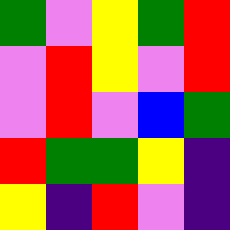[["green", "violet", "yellow", "green", "red"], ["violet", "red", "yellow", "violet", "red"], ["violet", "red", "violet", "blue", "green"], ["red", "green", "green", "yellow", "indigo"], ["yellow", "indigo", "red", "violet", "indigo"]]